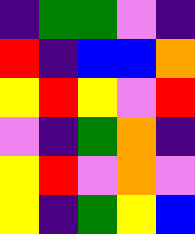[["indigo", "green", "green", "violet", "indigo"], ["red", "indigo", "blue", "blue", "orange"], ["yellow", "red", "yellow", "violet", "red"], ["violet", "indigo", "green", "orange", "indigo"], ["yellow", "red", "violet", "orange", "violet"], ["yellow", "indigo", "green", "yellow", "blue"]]